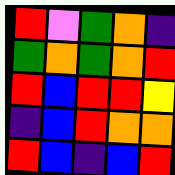[["red", "violet", "green", "orange", "indigo"], ["green", "orange", "green", "orange", "red"], ["red", "blue", "red", "red", "yellow"], ["indigo", "blue", "red", "orange", "orange"], ["red", "blue", "indigo", "blue", "red"]]